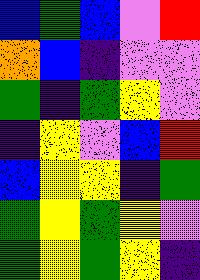[["blue", "green", "blue", "violet", "red"], ["orange", "blue", "indigo", "violet", "violet"], ["green", "indigo", "green", "yellow", "violet"], ["indigo", "yellow", "violet", "blue", "red"], ["blue", "yellow", "yellow", "indigo", "green"], ["green", "yellow", "green", "yellow", "violet"], ["green", "yellow", "green", "yellow", "indigo"]]